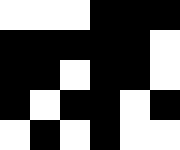[["white", "white", "white", "black", "black", "black"], ["black", "black", "black", "black", "black", "white"], ["black", "black", "white", "black", "black", "white"], ["black", "white", "black", "black", "white", "black"], ["white", "black", "white", "black", "white", "white"]]